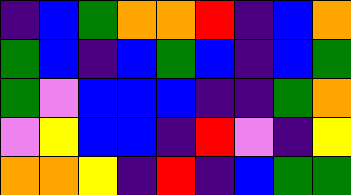[["indigo", "blue", "green", "orange", "orange", "red", "indigo", "blue", "orange"], ["green", "blue", "indigo", "blue", "green", "blue", "indigo", "blue", "green"], ["green", "violet", "blue", "blue", "blue", "indigo", "indigo", "green", "orange"], ["violet", "yellow", "blue", "blue", "indigo", "red", "violet", "indigo", "yellow"], ["orange", "orange", "yellow", "indigo", "red", "indigo", "blue", "green", "green"]]